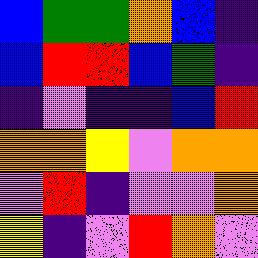[["blue", "green", "green", "orange", "blue", "indigo"], ["blue", "red", "red", "blue", "green", "indigo"], ["indigo", "violet", "indigo", "indigo", "blue", "red"], ["orange", "orange", "yellow", "violet", "orange", "orange"], ["violet", "red", "indigo", "violet", "violet", "orange"], ["yellow", "indigo", "violet", "red", "orange", "violet"]]